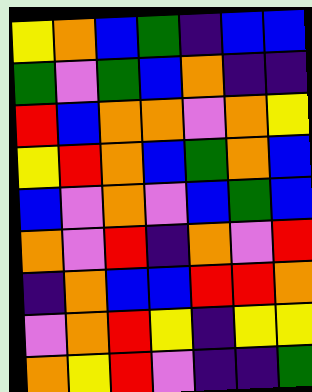[["yellow", "orange", "blue", "green", "indigo", "blue", "blue"], ["green", "violet", "green", "blue", "orange", "indigo", "indigo"], ["red", "blue", "orange", "orange", "violet", "orange", "yellow"], ["yellow", "red", "orange", "blue", "green", "orange", "blue"], ["blue", "violet", "orange", "violet", "blue", "green", "blue"], ["orange", "violet", "red", "indigo", "orange", "violet", "red"], ["indigo", "orange", "blue", "blue", "red", "red", "orange"], ["violet", "orange", "red", "yellow", "indigo", "yellow", "yellow"], ["orange", "yellow", "red", "violet", "indigo", "indigo", "green"]]